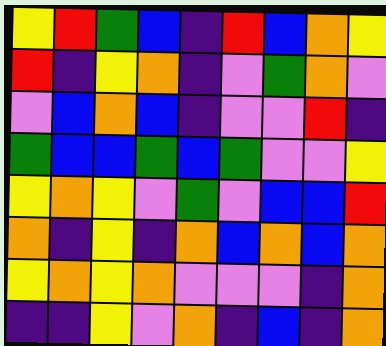[["yellow", "red", "green", "blue", "indigo", "red", "blue", "orange", "yellow"], ["red", "indigo", "yellow", "orange", "indigo", "violet", "green", "orange", "violet"], ["violet", "blue", "orange", "blue", "indigo", "violet", "violet", "red", "indigo"], ["green", "blue", "blue", "green", "blue", "green", "violet", "violet", "yellow"], ["yellow", "orange", "yellow", "violet", "green", "violet", "blue", "blue", "red"], ["orange", "indigo", "yellow", "indigo", "orange", "blue", "orange", "blue", "orange"], ["yellow", "orange", "yellow", "orange", "violet", "violet", "violet", "indigo", "orange"], ["indigo", "indigo", "yellow", "violet", "orange", "indigo", "blue", "indigo", "orange"]]